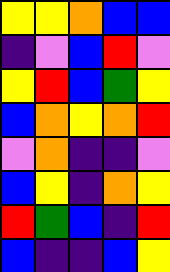[["yellow", "yellow", "orange", "blue", "blue"], ["indigo", "violet", "blue", "red", "violet"], ["yellow", "red", "blue", "green", "yellow"], ["blue", "orange", "yellow", "orange", "red"], ["violet", "orange", "indigo", "indigo", "violet"], ["blue", "yellow", "indigo", "orange", "yellow"], ["red", "green", "blue", "indigo", "red"], ["blue", "indigo", "indigo", "blue", "yellow"]]